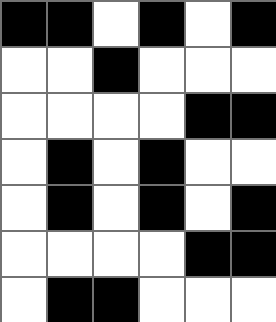[["black", "black", "white", "black", "white", "black"], ["white", "white", "black", "white", "white", "white"], ["white", "white", "white", "white", "black", "black"], ["white", "black", "white", "black", "white", "white"], ["white", "black", "white", "black", "white", "black"], ["white", "white", "white", "white", "black", "black"], ["white", "black", "black", "white", "white", "white"]]